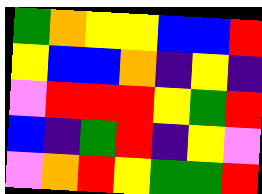[["green", "orange", "yellow", "yellow", "blue", "blue", "red"], ["yellow", "blue", "blue", "orange", "indigo", "yellow", "indigo"], ["violet", "red", "red", "red", "yellow", "green", "red"], ["blue", "indigo", "green", "red", "indigo", "yellow", "violet"], ["violet", "orange", "red", "yellow", "green", "green", "red"]]